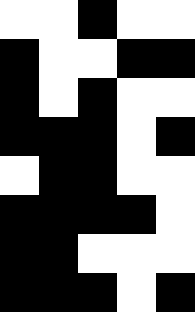[["white", "white", "black", "white", "white"], ["black", "white", "white", "black", "black"], ["black", "white", "black", "white", "white"], ["black", "black", "black", "white", "black"], ["white", "black", "black", "white", "white"], ["black", "black", "black", "black", "white"], ["black", "black", "white", "white", "white"], ["black", "black", "black", "white", "black"]]